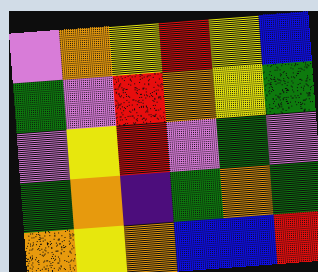[["violet", "orange", "yellow", "red", "yellow", "blue"], ["green", "violet", "red", "orange", "yellow", "green"], ["violet", "yellow", "red", "violet", "green", "violet"], ["green", "orange", "indigo", "green", "orange", "green"], ["orange", "yellow", "orange", "blue", "blue", "red"]]